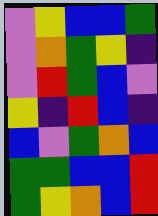[["violet", "yellow", "blue", "blue", "green"], ["violet", "orange", "green", "yellow", "indigo"], ["violet", "red", "green", "blue", "violet"], ["yellow", "indigo", "red", "blue", "indigo"], ["blue", "violet", "green", "orange", "blue"], ["green", "green", "blue", "blue", "red"], ["green", "yellow", "orange", "blue", "red"]]